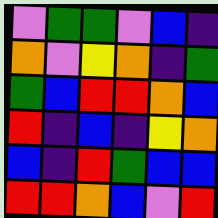[["violet", "green", "green", "violet", "blue", "indigo"], ["orange", "violet", "yellow", "orange", "indigo", "green"], ["green", "blue", "red", "red", "orange", "blue"], ["red", "indigo", "blue", "indigo", "yellow", "orange"], ["blue", "indigo", "red", "green", "blue", "blue"], ["red", "red", "orange", "blue", "violet", "red"]]